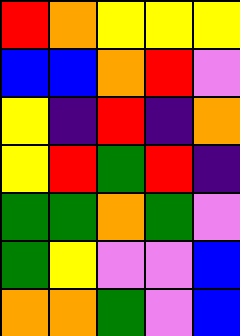[["red", "orange", "yellow", "yellow", "yellow"], ["blue", "blue", "orange", "red", "violet"], ["yellow", "indigo", "red", "indigo", "orange"], ["yellow", "red", "green", "red", "indigo"], ["green", "green", "orange", "green", "violet"], ["green", "yellow", "violet", "violet", "blue"], ["orange", "orange", "green", "violet", "blue"]]